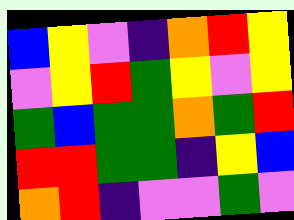[["blue", "yellow", "violet", "indigo", "orange", "red", "yellow"], ["violet", "yellow", "red", "green", "yellow", "violet", "yellow"], ["green", "blue", "green", "green", "orange", "green", "red"], ["red", "red", "green", "green", "indigo", "yellow", "blue"], ["orange", "red", "indigo", "violet", "violet", "green", "violet"]]